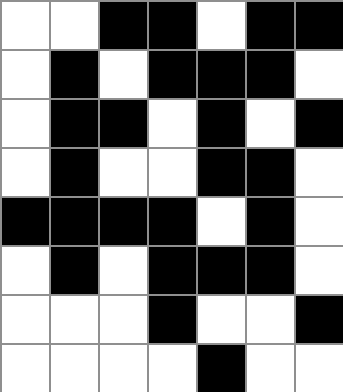[["white", "white", "black", "black", "white", "black", "black"], ["white", "black", "white", "black", "black", "black", "white"], ["white", "black", "black", "white", "black", "white", "black"], ["white", "black", "white", "white", "black", "black", "white"], ["black", "black", "black", "black", "white", "black", "white"], ["white", "black", "white", "black", "black", "black", "white"], ["white", "white", "white", "black", "white", "white", "black"], ["white", "white", "white", "white", "black", "white", "white"]]